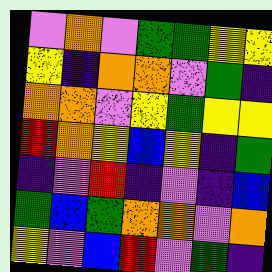[["violet", "orange", "violet", "green", "green", "yellow", "yellow"], ["yellow", "indigo", "orange", "orange", "violet", "green", "indigo"], ["orange", "orange", "violet", "yellow", "green", "yellow", "yellow"], ["red", "orange", "yellow", "blue", "yellow", "indigo", "green"], ["indigo", "violet", "red", "indigo", "violet", "indigo", "blue"], ["green", "blue", "green", "orange", "orange", "violet", "orange"], ["yellow", "violet", "blue", "red", "violet", "green", "indigo"]]